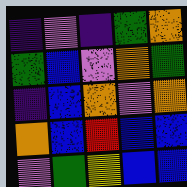[["indigo", "violet", "indigo", "green", "orange"], ["green", "blue", "violet", "orange", "green"], ["indigo", "blue", "orange", "violet", "orange"], ["orange", "blue", "red", "blue", "blue"], ["violet", "green", "yellow", "blue", "blue"]]